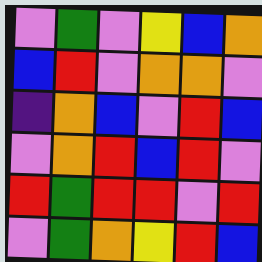[["violet", "green", "violet", "yellow", "blue", "orange"], ["blue", "red", "violet", "orange", "orange", "violet"], ["indigo", "orange", "blue", "violet", "red", "blue"], ["violet", "orange", "red", "blue", "red", "violet"], ["red", "green", "red", "red", "violet", "red"], ["violet", "green", "orange", "yellow", "red", "blue"]]